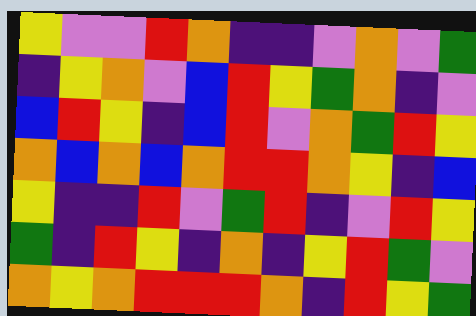[["yellow", "violet", "violet", "red", "orange", "indigo", "indigo", "violet", "orange", "violet", "green"], ["indigo", "yellow", "orange", "violet", "blue", "red", "yellow", "green", "orange", "indigo", "violet"], ["blue", "red", "yellow", "indigo", "blue", "red", "violet", "orange", "green", "red", "yellow"], ["orange", "blue", "orange", "blue", "orange", "red", "red", "orange", "yellow", "indigo", "blue"], ["yellow", "indigo", "indigo", "red", "violet", "green", "red", "indigo", "violet", "red", "yellow"], ["green", "indigo", "red", "yellow", "indigo", "orange", "indigo", "yellow", "red", "green", "violet"], ["orange", "yellow", "orange", "red", "red", "red", "orange", "indigo", "red", "yellow", "green"]]